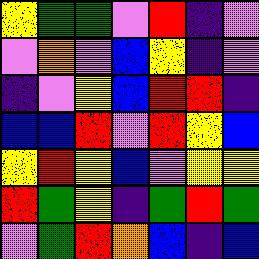[["yellow", "green", "green", "violet", "red", "indigo", "violet"], ["violet", "orange", "violet", "blue", "yellow", "indigo", "violet"], ["indigo", "violet", "yellow", "blue", "red", "red", "indigo"], ["blue", "blue", "red", "violet", "red", "yellow", "blue"], ["yellow", "red", "yellow", "blue", "violet", "yellow", "yellow"], ["red", "green", "yellow", "indigo", "green", "red", "green"], ["violet", "green", "red", "orange", "blue", "indigo", "blue"]]